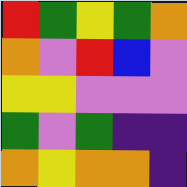[["red", "green", "yellow", "green", "orange"], ["orange", "violet", "red", "blue", "violet"], ["yellow", "yellow", "violet", "violet", "violet"], ["green", "violet", "green", "indigo", "indigo"], ["orange", "yellow", "orange", "orange", "indigo"]]